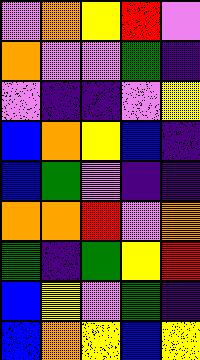[["violet", "orange", "yellow", "red", "violet"], ["orange", "violet", "violet", "green", "indigo"], ["violet", "indigo", "indigo", "violet", "yellow"], ["blue", "orange", "yellow", "blue", "indigo"], ["blue", "green", "violet", "indigo", "indigo"], ["orange", "orange", "red", "violet", "orange"], ["green", "indigo", "green", "yellow", "red"], ["blue", "yellow", "violet", "green", "indigo"], ["blue", "orange", "yellow", "blue", "yellow"]]